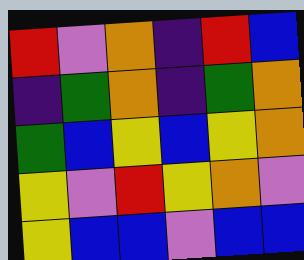[["red", "violet", "orange", "indigo", "red", "blue"], ["indigo", "green", "orange", "indigo", "green", "orange"], ["green", "blue", "yellow", "blue", "yellow", "orange"], ["yellow", "violet", "red", "yellow", "orange", "violet"], ["yellow", "blue", "blue", "violet", "blue", "blue"]]